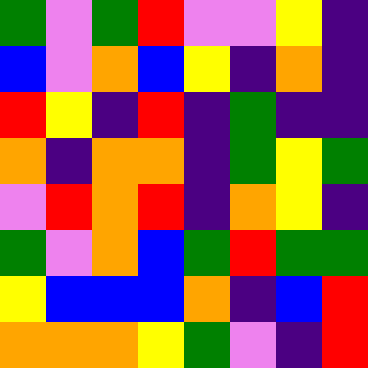[["green", "violet", "green", "red", "violet", "violet", "yellow", "indigo"], ["blue", "violet", "orange", "blue", "yellow", "indigo", "orange", "indigo"], ["red", "yellow", "indigo", "red", "indigo", "green", "indigo", "indigo"], ["orange", "indigo", "orange", "orange", "indigo", "green", "yellow", "green"], ["violet", "red", "orange", "red", "indigo", "orange", "yellow", "indigo"], ["green", "violet", "orange", "blue", "green", "red", "green", "green"], ["yellow", "blue", "blue", "blue", "orange", "indigo", "blue", "red"], ["orange", "orange", "orange", "yellow", "green", "violet", "indigo", "red"]]